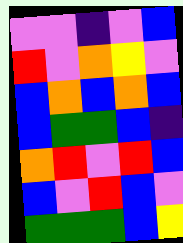[["violet", "violet", "indigo", "violet", "blue"], ["red", "violet", "orange", "yellow", "violet"], ["blue", "orange", "blue", "orange", "blue"], ["blue", "green", "green", "blue", "indigo"], ["orange", "red", "violet", "red", "blue"], ["blue", "violet", "red", "blue", "violet"], ["green", "green", "green", "blue", "yellow"]]